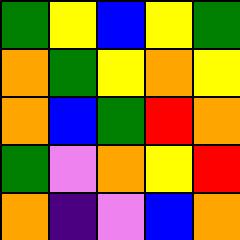[["green", "yellow", "blue", "yellow", "green"], ["orange", "green", "yellow", "orange", "yellow"], ["orange", "blue", "green", "red", "orange"], ["green", "violet", "orange", "yellow", "red"], ["orange", "indigo", "violet", "blue", "orange"]]